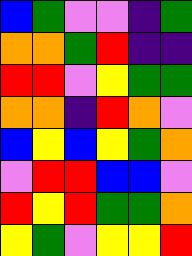[["blue", "green", "violet", "violet", "indigo", "green"], ["orange", "orange", "green", "red", "indigo", "indigo"], ["red", "red", "violet", "yellow", "green", "green"], ["orange", "orange", "indigo", "red", "orange", "violet"], ["blue", "yellow", "blue", "yellow", "green", "orange"], ["violet", "red", "red", "blue", "blue", "violet"], ["red", "yellow", "red", "green", "green", "orange"], ["yellow", "green", "violet", "yellow", "yellow", "red"]]